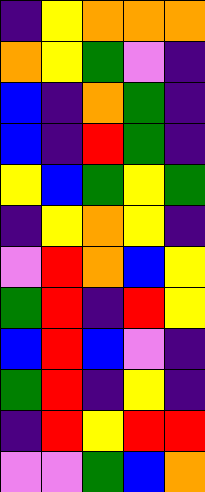[["indigo", "yellow", "orange", "orange", "orange"], ["orange", "yellow", "green", "violet", "indigo"], ["blue", "indigo", "orange", "green", "indigo"], ["blue", "indigo", "red", "green", "indigo"], ["yellow", "blue", "green", "yellow", "green"], ["indigo", "yellow", "orange", "yellow", "indigo"], ["violet", "red", "orange", "blue", "yellow"], ["green", "red", "indigo", "red", "yellow"], ["blue", "red", "blue", "violet", "indigo"], ["green", "red", "indigo", "yellow", "indigo"], ["indigo", "red", "yellow", "red", "red"], ["violet", "violet", "green", "blue", "orange"]]